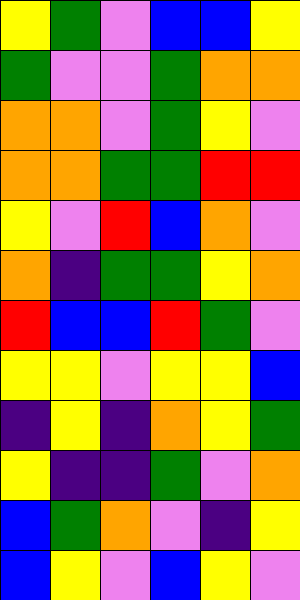[["yellow", "green", "violet", "blue", "blue", "yellow"], ["green", "violet", "violet", "green", "orange", "orange"], ["orange", "orange", "violet", "green", "yellow", "violet"], ["orange", "orange", "green", "green", "red", "red"], ["yellow", "violet", "red", "blue", "orange", "violet"], ["orange", "indigo", "green", "green", "yellow", "orange"], ["red", "blue", "blue", "red", "green", "violet"], ["yellow", "yellow", "violet", "yellow", "yellow", "blue"], ["indigo", "yellow", "indigo", "orange", "yellow", "green"], ["yellow", "indigo", "indigo", "green", "violet", "orange"], ["blue", "green", "orange", "violet", "indigo", "yellow"], ["blue", "yellow", "violet", "blue", "yellow", "violet"]]